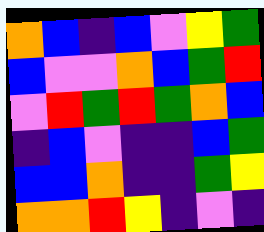[["orange", "blue", "indigo", "blue", "violet", "yellow", "green"], ["blue", "violet", "violet", "orange", "blue", "green", "red"], ["violet", "red", "green", "red", "green", "orange", "blue"], ["indigo", "blue", "violet", "indigo", "indigo", "blue", "green"], ["blue", "blue", "orange", "indigo", "indigo", "green", "yellow"], ["orange", "orange", "red", "yellow", "indigo", "violet", "indigo"]]